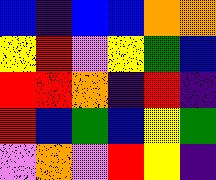[["blue", "indigo", "blue", "blue", "orange", "orange"], ["yellow", "red", "violet", "yellow", "green", "blue"], ["red", "red", "orange", "indigo", "red", "indigo"], ["red", "blue", "green", "blue", "yellow", "green"], ["violet", "orange", "violet", "red", "yellow", "indigo"]]